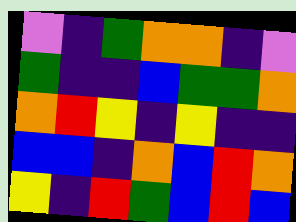[["violet", "indigo", "green", "orange", "orange", "indigo", "violet"], ["green", "indigo", "indigo", "blue", "green", "green", "orange"], ["orange", "red", "yellow", "indigo", "yellow", "indigo", "indigo"], ["blue", "blue", "indigo", "orange", "blue", "red", "orange"], ["yellow", "indigo", "red", "green", "blue", "red", "blue"]]